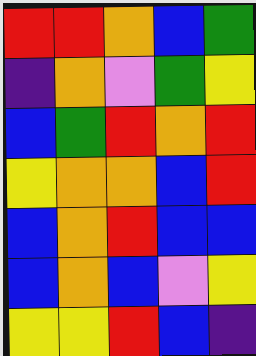[["red", "red", "orange", "blue", "green"], ["indigo", "orange", "violet", "green", "yellow"], ["blue", "green", "red", "orange", "red"], ["yellow", "orange", "orange", "blue", "red"], ["blue", "orange", "red", "blue", "blue"], ["blue", "orange", "blue", "violet", "yellow"], ["yellow", "yellow", "red", "blue", "indigo"]]